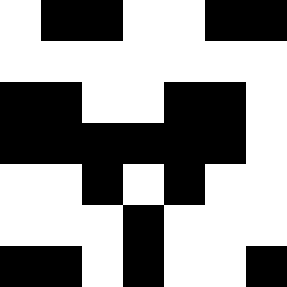[["white", "black", "black", "white", "white", "black", "black"], ["white", "white", "white", "white", "white", "white", "white"], ["black", "black", "white", "white", "black", "black", "white"], ["black", "black", "black", "black", "black", "black", "white"], ["white", "white", "black", "white", "black", "white", "white"], ["white", "white", "white", "black", "white", "white", "white"], ["black", "black", "white", "black", "white", "white", "black"]]